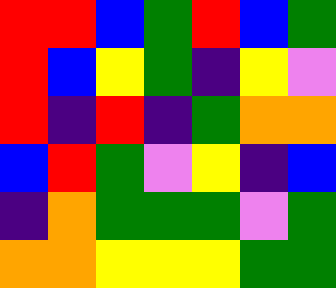[["red", "red", "blue", "green", "red", "blue", "green"], ["red", "blue", "yellow", "green", "indigo", "yellow", "violet"], ["red", "indigo", "red", "indigo", "green", "orange", "orange"], ["blue", "red", "green", "violet", "yellow", "indigo", "blue"], ["indigo", "orange", "green", "green", "green", "violet", "green"], ["orange", "orange", "yellow", "yellow", "yellow", "green", "green"]]